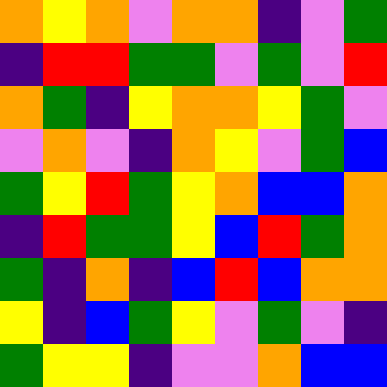[["orange", "yellow", "orange", "violet", "orange", "orange", "indigo", "violet", "green"], ["indigo", "red", "red", "green", "green", "violet", "green", "violet", "red"], ["orange", "green", "indigo", "yellow", "orange", "orange", "yellow", "green", "violet"], ["violet", "orange", "violet", "indigo", "orange", "yellow", "violet", "green", "blue"], ["green", "yellow", "red", "green", "yellow", "orange", "blue", "blue", "orange"], ["indigo", "red", "green", "green", "yellow", "blue", "red", "green", "orange"], ["green", "indigo", "orange", "indigo", "blue", "red", "blue", "orange", "orange"], ["yellow", "indigo", "blue", "green", "yellow", "violet", "green", "violet", "indigo"], ["green", "yellow", "yellow", "indigo", "violet", "violet", "orange", "blue", "blue"]]